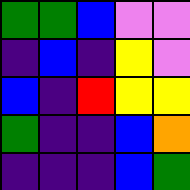[["green", "green", "blue", "violet", "violet"], ["indigo", "blue", "indigo", "yellow", "violet"], ["blue", "indigo", "red", "yellow", "yellow"], ["green", "indigo", "indigo", "blue", "orange"], ["indigo", "indigo", "indigo", "blue", "green"]]